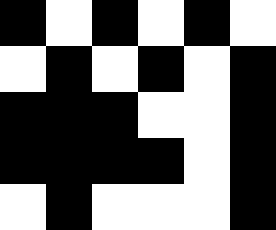[["black", "white", "black", "white", "black", "white"], ["white", "black", "white", "black", "white", "black"], ["black", "black", "black", "white", "white", "black"], ["black", "black", "black", "black", "white", "black"], ["white", "black", "white", "white", "white", "black"]]